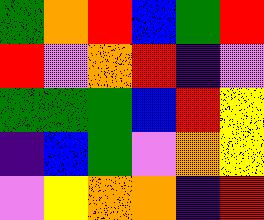[["green", "orange", "red", "blue", "green", "red"], ["red", "violet", "orange", "red", "indigo", "violet"], ["green", "green", "green", "blue", "red", "yellow"], ["indigo", "blue", "green", "violet", "orange", "yellow"], ["violet", "yellow", "orange", "orange", "indigo", "red"]]